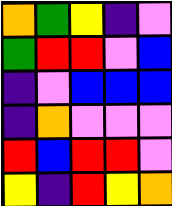[["orange", "green", "yellow", "indigo", "violet"], ["green", "red", "red", "violet", "blue"], ["indigo", "violet", "blue", "blue", "blue"], ["indigo", "orange", "violet", "violet", "violet"], ["red", "blue", "red", "red", "violet"], ["yellow", "indigo", "red", "yellow", "orange"]]